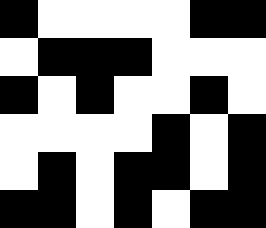[["black", "white", "white", "white", "white", "black", "black"], ["white", "black", "black", "black", "white", "white", "white"], ["black", "white", "black", "white", "white", "black", "white"], ["white", "white", "white", "white", "black", "white", "black"], ["white", "black", "white", "black", "black", "white", "black"], ["black", "black", "white", "black", "white", "black", "black"]]